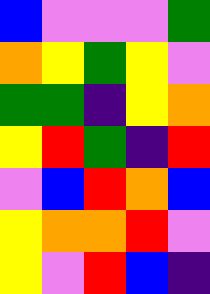[["blue", "violet", "violet", "violet", "green"], ["orange", "yellow", "green", "yellow", "violet"], ["green", "green", "indigo", "yellow", "orange"], ["yellow", "red", "green", "indigo", "red"], ["violet", "blue", "red", "orange", "blue"], ["yellow", "orange", "orange", "red", "violet"], ["yellow", "violet", "red", "blue", "indigo"]]